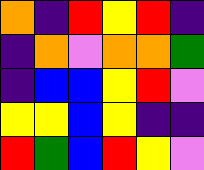[["orange", "indigo", "red", "yellow", "red", "indigo"], ["indigo", "orange", "violet", "orange", "orange", "green"], ["indigo", "blue", "blue", "yellow", "red", "violet"], ["yellow", "yellow", "blue", "yellow", "indigo", "indigo"], ["red", "green", "blue", "red", "yellow", "violet"]]